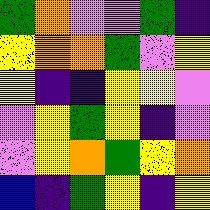[["green", "orange", "violet", "violet", "green", "indigo"], ["yellow", "orange", "orange", "green", "violet", "yellow"], ["yellow", "indigo", "indigo", "yellow", "yellow", "violet"], ["violet", "yellow", "green", "yellow", "indigo", "violet"], ["violet", "yellow", "orange", "green", "yellow", "orange"], ["blue", "indigo", "green", "yellow", "indigo", "yellow"]]